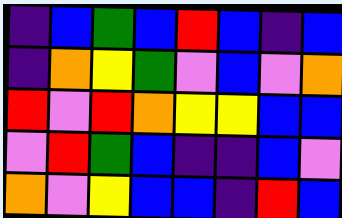[["indigo", "blue", "green", "blue", "red", "blue", "indigo", "blue"], ["indigo", "orange", "yellow", "green", "violet", "blue", "violet", "orange"], ["red", "violet", "red", "orange", "yellow", "yellow", "blue", "blue"], ["violet", "red", "green", "blue", "indigo", "indigo", "blue", "violet"], ["orange", "violet", "yellow", "blue", "blue", "indigo", "red", "blue"]]